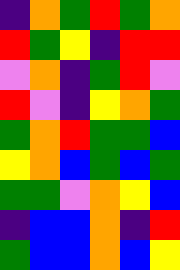[["indigo", "orange", "green", "red", "green", "orange"], ["red", "green", "yellow", "indigo", "red", "red"], ["violet", "orange", "indigo", "green", "red", "violet"], ["red", "violet", "indigo", "yellow", "orange", "green"], ["green", "orange", "red", "green", "green", "blue"], ["yellow", "orange", "blue", "green", "blue", "green"], ["green", "green", "violet", "orange", "yellow", "blue"], ["indigo", "blue", "blue", "orange", "indigo", "red"], ["green", "blue", "blue", "orange", "blue", "yellow"]]